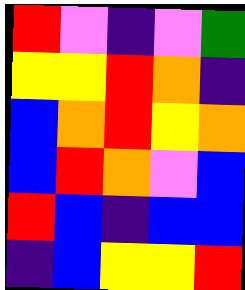[["red", "violet", "indigo", "violet", "green"], ["yellow", "yellow", "red", "orange", "indigo"], ["blue", "orange", "red", "yellow", "orange"], ["blue", "red", "orange", "violet", "blue"], ["red", "blue", "indigo", "blue", "blue"], ["indigo", "blue", "yellow", "yellow", "red"]]